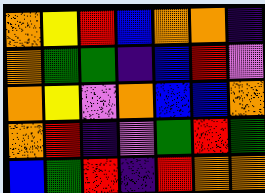[["orange", "yellow", "red", "blue", "orange", "orange", "indigo"], ["orange", "green", "green", "indigo", "blue", "red", "violet"], ["orange", "yellow", "violet", "orange", "blue", "blue", "orange"], ["orange", "red", "indigo", "violet", "green", "red", "green"], ["blue", "green", "red", "indigo", "red", "orange", "orange"]]